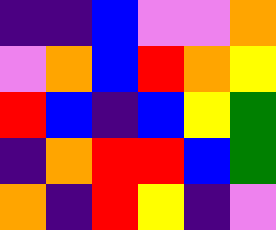[["indigo", "indigo", "blue", "violet", "violet", "orange"], ["violet", "orange", "blue", "red", "orange", "yellow"], ["red", "blue", "indigo", "blue", "yellow", "green"], ["indigo", "orange", "red", "red", "blue", "green"], ["orange", "indigo", "red", "yellow", "indigo", "violet"]]